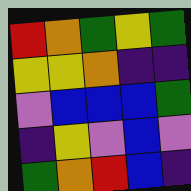[["red", "orange", "green", "yellow", "green"], ["yellow", "yellow", "orange", "indigo", "indigo"], ["violet", "blue", "blue", "blue", "green"], ["indigo", "yellow", "violet", "blue", "violet"], ["green", "orange", "red", "blue", "indigo"]]